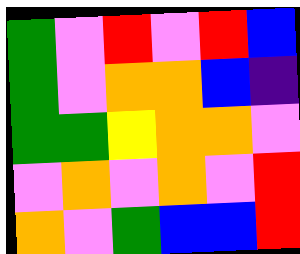[["green", "violet", "red", "violet", "red", "blue"], ["green", "violet", "orange", "orange", "blue", "indigo"], ["green", "green", "yellow", "orange", "orange", "violet"], ["violet", "orange", "violet", "orange", "violet", "red"], ["orange", "violet", "green", "blue", "blue", "red"]]